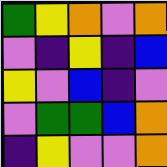[["green", "yellow", "orange", "violet", "orange"], ["violet", "indigo", "yellow", "indigo", "blue"], ["yellow", "violet", "blue", "indigo", "violet"], ["violet", "green", "green", "blue", "orange"], ["indigo", "yellow", "violet", "violet", "orange"]]